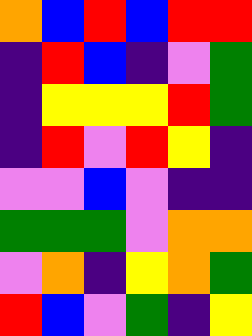[["orange", "blue", "red", "blue", "red", "red"], ["indigo", "red", "blue", "indigo", "violet", "green"], ["indigo", "yellow", "yellow", "yellow", "red", "green"], ["indigo", "red", "violet", "red", "yellow", "indigo"], ["violet", "violet", "blue", "violet", "indigo", "indigo"], ["green", "green", "green", "violet", "orange", "orange"], ["violet", "orange", "indigo", "yellow", "orange", "green"], ["red", "blue", "violet", "green", "indigo", "yellow"]]